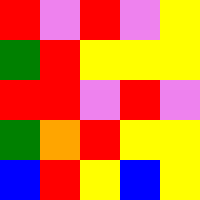[["red", "violet", "red", "violet", "yellow"], ["green", "red", "yellow", "yellow", "yellow"], ["red", "red", "violet", "red", "violet"], ["green", "orange", "red", "yellow", "yellow"], ["blue", "red", "yellow", "blue", "yellow"]]